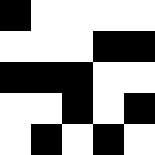[["black", "white", "white", "white", "white"], ["white", "white", "white", "black", "black"], ["black", "black", "black", "white", "white"], ["white", "white", "black", "white", "black"], ["white", "black", "white", "black", "white"]]